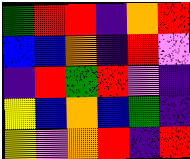[["green", "red", "red", "indigo", "orange", "red"], ["blue", "blue", "orange", "indigo", "red", "violet"], ["indigo", "red", "green", "red", "violet", "indigo"], ["yellow", "blue", "orange", "blue", "green", "indigo"], ["yellow", "violet", "orange", "red", "indigo", "red"]]